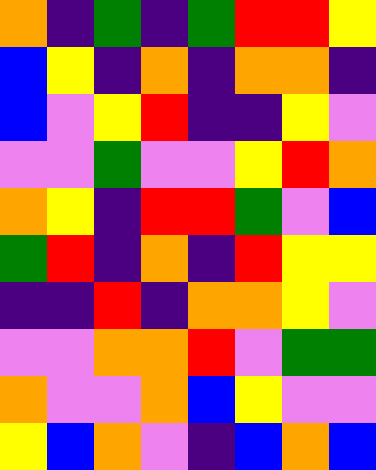[["orange", "indigo", "green", "indigo", "green", "red", "red", "yellow"], ["blue", "yellow", "indigo", "orange", "indigo", "orange", "orange", "indigo"], ["blue", "violet", "yellow", "red", "indigo", "indigo", "yellow", "violet"], ["violet", "violet", "green", "violet", "violet", "yellow", "red", "orange"], ["orange", "yellow", "indigo", "red", "red", "green", "violet", "blue"], ["green", "red", "indigo", "orange", "indigo", "red", "yellow", "yellow"], ["indigo", "indigo", "red", "indigo", "orange", "orange", "yellow", "violet"], ["violet", "violet", "orange", "orange", "red", "violet", "green", "green"], ["orange", "violet", "violet", "orange", "blue", "yellow", "violet", "violet"], ["yellow", "blue", "orange", "violet", "indigo", "blue", "orange", "blue"]]